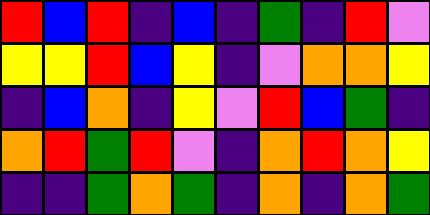[["red", "blue", "red", "indigo", "blue", "indigo", "green", "indigo", "red", "violet"], ["yellow", "yellow", "red", "blue", "yellow", "indigo", "violet", "orange", "orange", "yellow"], ["indigo", "blue", "orange", "indigo", "yellow", "violet", "red", "blue", "green", "indigo"], ["orange", "red", "green", "red", "violet", "indigo", "orange", "red", "orange", "yellow"], ["indigo", "indigo", "green", "orange", "green", "indigo", "orange", "indigo", "orange", "green"]]